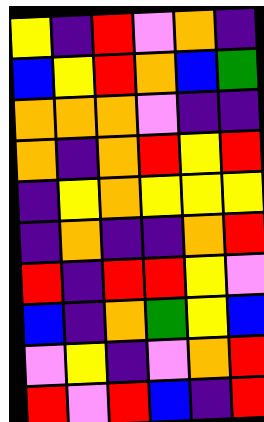[["yellow", "indigo", "red", "violet", "orange", "indigo"], ["blue", "yellow", "red", "orange", "blue", "green"], ["orange", "orange", "orange", "violet", "indigo", "indigo"], ["orange", "indigo", "orange", "red", "yellow", "red"], ["indigo", "yellow", "orange", "yellow", "yellow", "yellow"], ["indigo", "orange", "indigo", "indigo", "orange", "red"], ["red", "indigo", "red", "red", "yellow", "violet"], ["blue", "indigo", "orange", "green", "yellow", "blue"], ["violet", "yellow", "indigo", "violet", "orange", "red"], ["red", "violet", "red", "blue", "indigo", "red"]]